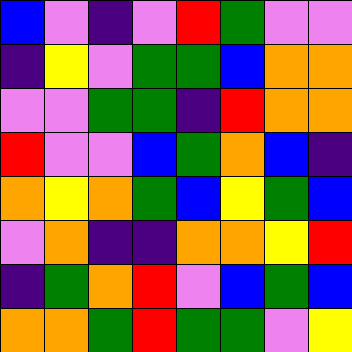[["blue", "violet", "indigo", "violet", "red", "green", "violet", "violet"], ["indigo", "yellow", "violet", "green", "green", "blue", "orange", "orange"], ["violet", "violet", "green", "green", "indigo", "red", "orange", "orange"], ["red", "violet", "violet", "blue", "green", "orange", "blue", "indigo"], ["orange", "yellow", "orange", "green", "blue", "yellow", "green", "blue"], ["violet", "orange", "indigo", "indigo", "orange", "orange", "yellow", "red"], ["indigo", "green", "orange", "red", "violet", "blue", "green", "blue"], ["orange", "orange", "green", "red", "green", "green", "violet", "yellow"]]